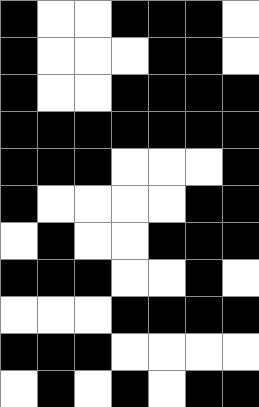[["black", "white", "white", "black", "black", "black", "white"], ["black", "white", "white", "white", "black", "black", "white"], ["black", "white", "white", "black", "black", "black", "black"], ["black", "black", "black", "black", "black", "black", "black"], ["black", "black", "black", "white", "white", "white", "black"], ["black", "white", "white", "white", "white", "black", "black"], ["white", "black", "white", "white", "black", "black", "black"], ["black", "black", "black", "white", "white", "black", "white"], ["white", "white", "white", "black", "black", "black", "black"], ["black", "black", "black", "white", "white", "white", "white"], ["white", "black", "white", "black", "white", "black", "black"]]